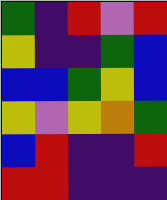[["green", "indigo", "red", "violet", "red"], ["yellow", "indigo", "indigo", "green", "blue"], ["blue", "blue", "green", "yellow", "blue"], ["yellow", "violet", "yellow", "orange", "green"], ["blue", "red", "indigo", "indigo", "red"], ["red", "red", "indigo", "indigo", "indigo"]]